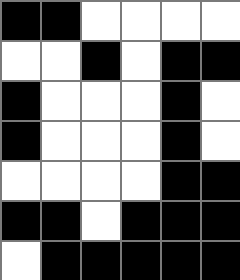[["black", "black", "white", "white", "white", "white"], ["white", "white", "black", "white", "black", "black"], ["black", "white", "white", "white", "black", "white"], ["black", "white", "white", "white", "black", "white"], ["white", "white", "white", "white", "black", "black"], ["black", "black", "white", "black", "black", "black"], ["white", "black", "black", "black", "black", "black"]]